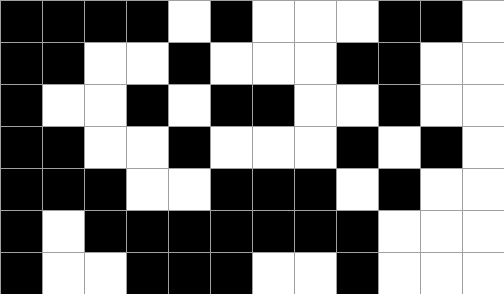[["black", "black", "black", "black", "white", "black", "white", "white", "white", "black", "black", "white"], ["black", "black", "white", "white", "black", "white", "white", "white", "black", "black", "white", "white"], ["black", "white", "white", "black", "white", "black", "black", "white", "white", "black", "white", "white"], ["black", "black", "white", "white", "black", "white", "white", "white", "black", "white", "black", "white"], ["black", "black", "black", "white", "white", "black", "black", "black", "white", "black", "white", "white"], ["black", "white", "black", "black", "black", "black", "black", "black", "black", "white", "white", "white"], ["black", "white", "white", "black", "black", "black", "white", "white", "black", "white", "white", "white"]]